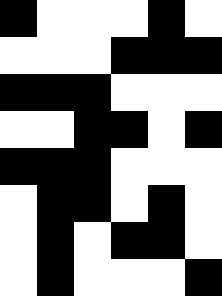[["black", "white", "white", "white", "black", "white"], ["white", "white", "white", "black", "black", "black"], ["black", "black", "black", "white", "white", "white"], ["white", "white", "black", "black", "white", "black"], ["black", "black", "black", "white", "white", "white"], ["white", "black", "black", "white", "black", "white"], ["white", "black", "white", "black", "black", "white"], ["white", "black", "white", "white", "white", "black"]]